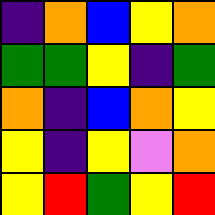[["indigo", "orange", "blue", "yellow", "orange"], ["green", "green", "yellow", "indigo", "green"], ["orange", "indigo", "blue", "orange", "yellow"], ["yellow", "indigo", "yellow", "violet", "orange"], ["yellow", "red", "green", "yellow", "red"]]